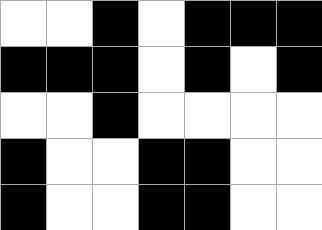[["white", "white", "black", "white", "black", "black", "black"], ["black", "black", "black", "white", "black", "white", "black"], ["white", "white", "black", "white", "white", "white", "white"], ["black", "white", "white", "black", "black", "white", "white"], ["black", "white", "white", "black", "black", "white", "white"]]